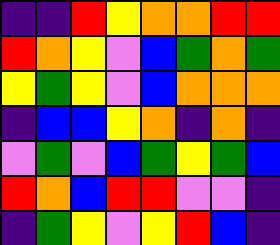[["indigo", "indigo", "red", "yellow", "orange", "orange", "red", "red"], ["red", "orange", "yellow", "violet", "blue", "green", "orange", "green"], ["yellow", "green", "yellow", "violet", "blue", "orange", "orange", "orange"], ["indigo", "blue", "blue", "yellow", "orange", "indigo", "orange", "indigo"], ["violet", "green", "violet", "blue", "green", "yellow", "green", "blue"], ["red", "orange", "blue", "red", "red", "violet", "violet", "indigo"], ["indigo", "green", "yellow", "violet", "yellow", "red", "blue", "indigo"]]